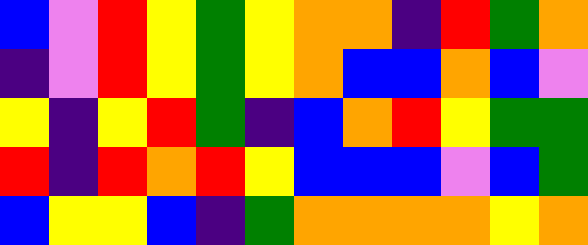[["blue", "violet", "red", "yellow", "green", "yellow", "orange", "orange", "indigo", "red", "green", "orange"], ["indigo", "violet", "red", "yellow", "green", "yellow", "orange", "blue", "blue", "orange", "blue", "violet"], ["yellow", "indigo", "yellow", "red", "green", "indigo", "blue", "orange", "red", "yellow", "green", "green"], ["red", "indigo", "red", "orange", "red", "yellow", "blue", "blue", "blue", "violet", "blue", "green"], ["blue", "yellow", "yellow", "blue", "indigo", "green", "orange", "orange", "orange", "orange", "yellow", "orange"]]